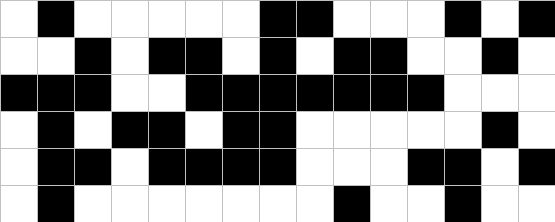[["white", "black", "white", "white", "white", "white", "white", "black", "black", "white", "white", "white", "black", "white", "black"], ["white", "white", "black", "white", "black", "black", "white", "black", "white", "black", "black", "white", "white", "black", "white"], ["black", "black", "black", "white", "white", "black", "black", "black", "black", "black", "black", "black", "white", "white", "white"], ["white", "black", "white", "black", "black", "white", "black", "black", "white", "white", "white", "white", "white", "black", "white"], ["white", "black", "black", "white", "black", "black", "black", "black", "white", "white", "white", "black", "black", "white", "black"], ["white", "black", "white", "white", "white", "white", "white", "white", "white", "black", "white", "white", "black", "white", "white"]]